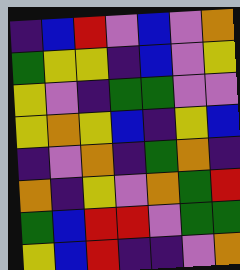[["indigo", "blue", "red", "violet", "blue", "violet", "orange"], ["green", "yellow", "yellow", "indigo", "blue", "violet", "yellow"], ["yellow", "violet", "indigo", "green", "green", "violet", "violet"], ["yellow", "orange", "yellow", "blue", "indigo", "yellow", "blue"], ["indigo", "violet", "orange", "indigo", "green", "orange", "indigo"], ["orange", "indigo", "yellow", "violet", "orange", "green", "red"], ["green", "blue", "red", "red", "violet", "green", "green"], ["yellow", "blue", "red", "indigo", "indigo", "violet", "orange"]]